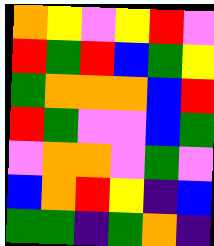[["orange", "yellow", "violet", "yellow", "red", "violet"], ["red", "green", "red", "blue", "green", "yellow"], ["green", "orange", "orange", "orange", "blue", "red"], ["red", "green", "violet", "violet", "blue", "green"], ["violet", "orange", "orange", "violet", "green", "violet"], ["blue", "orange", "red", "yellow", "indigo", "blue"], ["green", "green", "indigo", "green", "orange", "indigo"]]